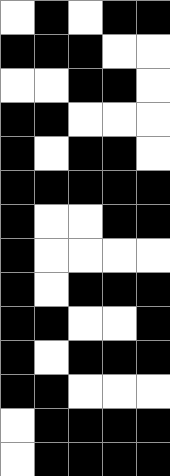[["white", "black", "white", "black", "black"], ["black", "black", "black", "white", "white"], ["white", "white", "black", "black", "white"], ["black", "black", "white", "white", "white"], ["black", "white", "black", "black", "white"], ["black", "black", "black", "black", "black"], ["black", "white", "white", "black", "black"], ["black", "white", "white", "white", "white"], ["black", "white", "black", "black", "black"], ["black", "black", "white", "white", "black"], ["black", "white", "black", "black", "black"], ["black", "black", "white", "white", "white"], ["white", "black", "black", "black", "black"], ["white", "black", "black", "black", "black"]]